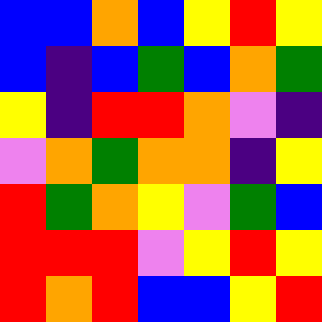[["blue", "blue", "orange", "blue", "yellow", "red", "yellow"], ["blue", "indigo", "blue", "green", "blue", "orange", "green"], ["yellow", "indigo", "red", "red", "orange", "violet", "indigo"], ["violet", "orange", "green", "orange", "orange", "indigo", "yellow"], ["red", "green", "orange", "yellow", "violet", "green", "blue"], ["red", "red", "red", "violet", "yellow", "red", "yellow"], ["red", "orange", "red", "blue", "blue", "yellow", "red"]]